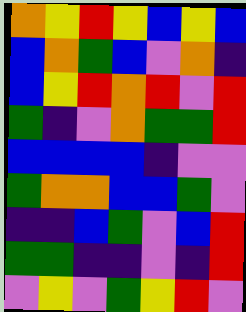[["orange", "yellow", "red", "yellow", "blue", "yellow", "blue"], ["blue", "orange", "green", "blue", "violet", "orange", "indigo"], ["blue", "yellow", "red", "orange", "red", "violet", "red"], ["green", "indigo", "violet", "orange", "green", "green", "red"], ["blue", "blue", "blue", "blue", "indigo", "violet", "violet"], ["green", "orange", "orange", "blue", "blue", "green", "violet"], ["indigo", "indigo", "blue", "green", "violet", "blue", "red"], ["green", "green", "indigo", "indigo", "violet", "indigo", "red"], ["violet", "yellow", "violet", "green", "yellow", "red", "violet"]]